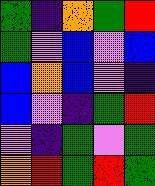[["green", "indigo", "orange", "green", "red"], ["green", "violet", "blue", "violet", "blue"], ["blue", "orange", "blue", "violet", "indigo"], ["blue", "violet", "indigo", "green", "red"], ["violet", "indigo", "green", "violet", "green"], ["orange", "red", "green", "red", "green"]]